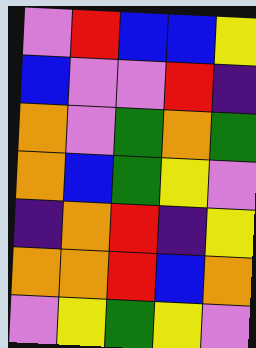[["violet", "red", "blue", "blue", "yellow"], ["blue", "violet", "violet", "red", "indigo"], ["orange", "violet", "green", "orange", "green"], ["orange", "blue", "green", "yellow", "violet"], ["indigo", "orange", "red", "indigo", "yellow"], ["orange", "orange", "red", "blue", "orange"], ["violet", "yellow", "green", "yellow", "violet"]]